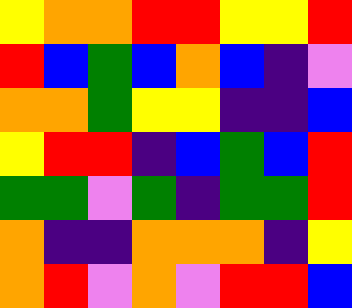[["yellow", "orange", "orange", "red", "red", "yellow", "yellow", "red"], ["red", "blue", "green", "blue", "orange", "blue", "indigo", "violet"], ["orange", "orange", "green", "yellow", "yellow", "indigo", "indigo", "blue"], ["yellow", "red", "red", "indigo", "blue", "green", "blue", "red"], ["green", "green", "violet", "green", "indigo", "green", "green", "red"], ["orange", "indigo", "indigo", "orange", "orange", "orange", "indigo", "yellow"], ["orange", "red", "violet", "orange", "violet", "red", "red", "blue"]]